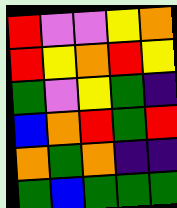[["red", "violet", "violet", "yellow", "orange"], ["red", "yellow", "orange", "red", "yellow"], ["green", "violet", "yellow", "green", "indigo"], ["blue", "orange", "red", "green", "red"], ["orange", "green", "orange", "indigo", "indigo"], ["green", "blue", "green", "green", "green"]]